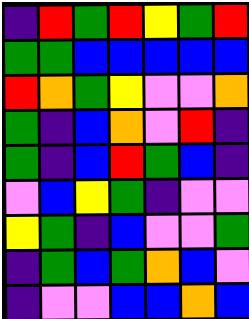[["indigo", "red", "green", "red", "yellow", "green", "red"], ["green", "green", "blue", "blue", "blue", "blue", "blue"], ["red", "orange", "green", "yellow", "violet", "violet", "orange"], ["green", "indigo", "blue", "orange", "violet", "red", "indigo"], ["green", "indigo", "blue", "red", "green", "blue", "indigo"], ["violet", "blue", "yellow", "green", "indigo", "violet", "violet"], ["yellow", "green", "indigo", "blue", "violet", "violet", "green"], ["indigo", "green", "blue", "green", "orange", "blue", "violet"], ["indigo", "violet", "violet", "blue", "blue", "orange", "blue"]]